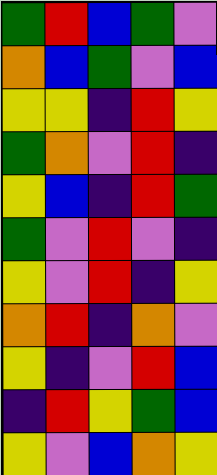[["green", "red", "blue", "green", "violet"], ["orange", "blue", "green", "violet", "blue"], ["yellow", "yellow", "indigo", "red", "yellow"], ["green", "orange", "violet", "red", "indigo"], ["yellow", "blue", "indigo", "red", "green"], ["green", "violet", "red", "violet", "indigo"], ["yellow", "violet", "red", "indigo", "yellow"], ["orange", "red", "indigo", "orange", "violet"], ["yellow", "indigo", "violet", "red", "blue"], ["indigo", "red", "yellow", "green", "blue"], ["yellow", "violet", "blue", "orange", "yellow"]]